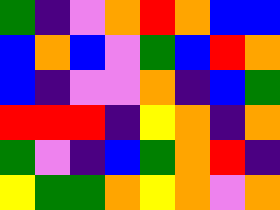[["green", "indigo", "violet", "orange", "red", "orange", "blue", "blue"], ["blue", "orange", "blue", "violet", "green", "blue", "red", "orange"], ["blue", "indigo", "violet", "violet", "orange", "indigo", "blue", "green"], ["red", "red", "red", "indigo", "yellow", "orange", "indigo", "orange"], ["green", "violet", "indigo", "blue", "green", "orange", "red", "indigo"], ["yellow", "green", "green", "orange", "yellow", "orange", "violet", "orange"]]